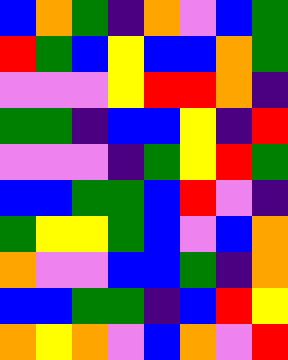[["blue", "orange", "green", "indigo", "orange", "violet", "blue", "green"], ["red", "green", "blue", "yellow", "blue", "blue", "orange", "green"], ["violet", "violet", "violet", "yellow", "red", "red", "orange", "indigo"], ["green", "green", "indigo", "blue", "blue", "yellow", "indigo", "red"], ["violet", "violet", "violet", "indigo", "green", "yellow", "red", "green"], ["blue", "blue", "green", "green", "blue", "red", "violet", "indigo"], ["green", "yellow", "yellow", "green", "blue", "violet", "blue", "orange"], ["orange", "violet", "violet", "blue", "blue", "green", "indigo", "orange"], ["blue", "blue", "green", "green", "indigo", "blue", "red", "yellow"], ["orange", "yellow", "orange", "violet", "blue", "orange", "violet", "red"]]